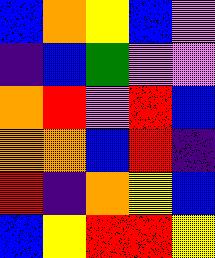[["blue", "orange", "yellow", "blue", "violet"], ["indigo", "blue", "green", "violet", "violet"], ["orange", "red", "violet", "red", "blue"], ["orange", "orange", "blue", "red", "indigo"], ["red", "indigo", "orange", "yellow", "blue"], ["blue", "yellow", "red", "red", "yellow"]]